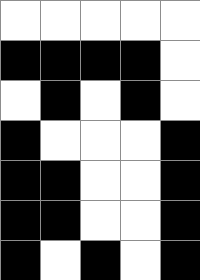[["white", "white", "white", "white", "white"], ["black", "black", "black", "black", "white"], ["white", "black", "white", "black", "white"], ["black", "white", "white", "white", "black"], ["black", "black", "white", "white", "black"], ["black", "black", "white", "white", "black"], ["black", "white", "black", "white", "black"]]